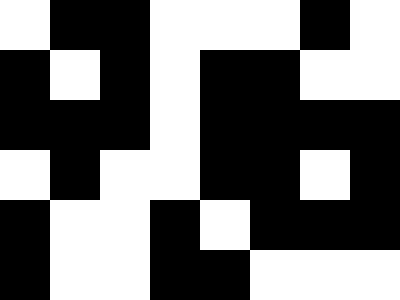[["white", "black", "black", "white", "white", "white", "black", "white"], ["black", "white", "black", "white", "black", "black", "white", "white"], ["black", "black", "black", "white", "black", "black", "black", "black"], ["white", "black", "white", "white", "black", "black", "white", "black"], ["black", "white", "white", "black", "white", "black", "black", "black"], ["black", "white", "white", "black", "black", "white", "white", "white"]]